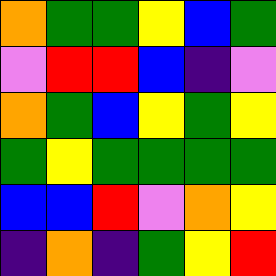[["orange", "green", "green", "yellow", "blue", "green"], ["violet", "red", "red", "blue", "indigo", "violet"], ["orange", "green", "blue", "yellow", "green", "yellow"], ["green", "yellow", "green", "green", "green", "green"], ["blue", "blue", "red", "violet", "orange", "yellow"], ["indigo", "orange", "indigo", "green", "yellow", "red"]]